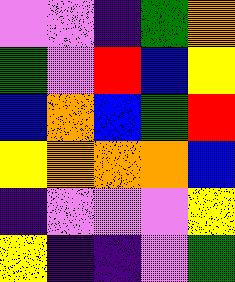[["violet", "violet", "indigo", "green", "orange"], ["green", "violet", "red", "blue", "yellow"], ["blue", "orange", "blue", "green", "red"], ["yellow", "orange", "orange", "orange", "blue"], ["indigo", "violet", "violet", "violet", "yellow"], ["yellow", "indigo", "indigo", "violet", "green"]]